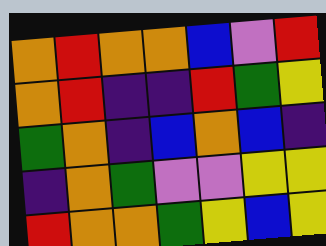[["orange", "red", "orange", "orange", "blue", "violet", "red"], ["orange", "red", "indigo", "indigo", "red", "green", "yellow"], ["green", "orange", "indigo", "blue", "orange", "blue", "indigo"], ["indigo", "orange", "green", "violet", "violet", "yellow", "yellow"], ["red", "orange", "orange", "green", "yellow", "blue", "yellow"]]